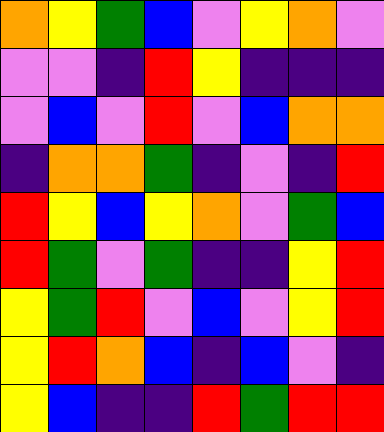[["orange", "yellow", "green", "blue", "violet", "yellow", "orange", "violet"], ["violet", "violet", "indigo", "red", "yellow", "indigo", "indigo", "indigo"], ["violet", "blue", "violet", "red", "violet", "blue", "orange", "orange"], ["indigo", "orange", "orange", "green", "indigo", "violet", "indigo", "red"], ["red", "yellow", "blue", "yellow", "orange", "violet", "green", "blue"], ["red", "green", "violet", "green", "indigo", "indigo", "yellow", "red"], ["yellow", "green", "red", "violet", "blue", "violet", "yellow", "red"], ["yellow", "red", "orange", "blue", "indigo", "blue", "violet", "indigo"], ["yellow", "blue", "indigo", "indigo", "red", "green", "red", "red"]]